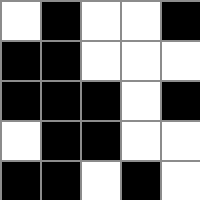[["white", "black", "white", "white", "black"], ["black", "black", "white", "white", "white"], ["black", "black", "black", "white", "black"], ["white", "black", "black", "white", "white"], ["black", "black", "white", "black", "white"]]